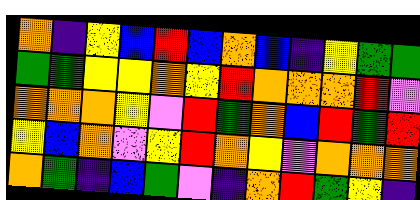[["orange", "indigo", "yellow", "blue", "red", "blue", "orange", "blue", "indigo", "yellow", "green", "green"], ["green", "green", "yellow", "yellow", "orange", "yellow", "red", "orange", "orange", "orange", "red", "violet"], ["orange", "orange", "orange", "yellow", "violet", "red", "green", "orange", "blue", "red", "green", "red"], ["yellow", "blue", "orange", "violet", "yellow", "red", "orange", "yellow", "violet", "orange", "orange", "orange"], ["orange", "green", "indigo", "blue", "green", "violet", "indigo", "orange", "red", "green", "yellow", "indigo"]]